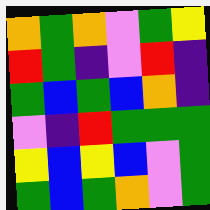[["orange", "green", "orange", "violet", "green", "yellow"], ["red", "green", "indigo", "violet", "red", "indigo"], ["green", "blue", "green", "blue", "orange", "indigo"], ["violet", "indigo", "red", "green", "green", "green"], ["yellow", "blue", "yellow", "blue", "violet", "green"], ["green", "blue", "green", "orange", "violet", "green"]]